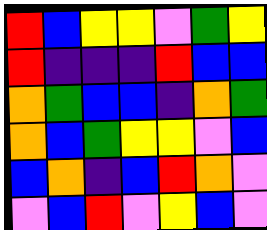[["red", "blue", "yellow", "yellow", "violet", "green", "yellow"], ["red", "indigo", "indigo", "indigo", "red", "blue", "blue"], ["orange", "green", "blue", "blue", "indigo", "orange", "green"], ["orange", "blue", "green", "yellow", "yellow", "violet", "blue"], ["blue", "orange", "indigo", "blue", "red", "orange", "violet"], ["violet", "blue", "red", "violet", "yellow", "blue", "violet"]]